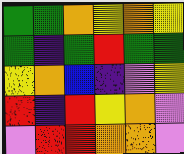[["green", "green", "orange", "yellow", "orange", "yellow"], ["green", "indigo", "green", "red", "green", "green"], ["yellow", "orange", "blue", "indigo", "violet", "yellow"], ["red", "indigo", "red", "yellow", "orange", "violet"], ["violet", "red", "red", "orange", "orange", "violet"]]